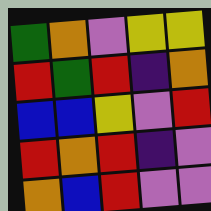[["green", "orange", "violet", "yellow", "yellow"], ["red", "green", "red", "indigo", "orange"], ["blue", "blue", "yellow", "violet", "red"], ["red", "orange", "red", "indigo", "violet"], ["orange", "blue", "red", "violet", "violet"]]